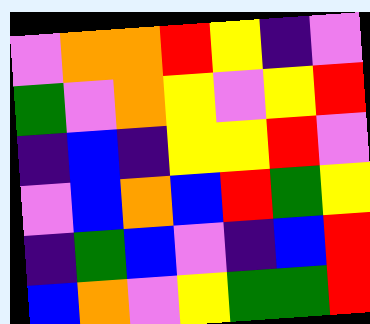[["violet", "orange", "orange", "red", "yellow", "indigo", "violet"], ["green", "violet", "orange", "yellow", "violet", "yellow", "red"], ["indigo", "blue", "indigo", "yellow", "yellow", "red", "violet"], ["violet", "blue", "orange", "blue", "red", "green", "yellow"], ["indigo", "green", "blue", "violet", "indigo", "blue", "red"], ["blue", "orange", "violet", "yellow", "green", "green", "red"]]